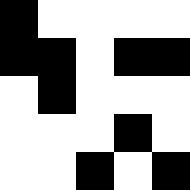[["black", "white", "white", "white", "white"], ["black", "black", "white", "black", "black"], ["white", "black", "white", "white", "white"], ["white", "white", "white", "black", "white"], ["white", "white", "black", "white", "black"]]